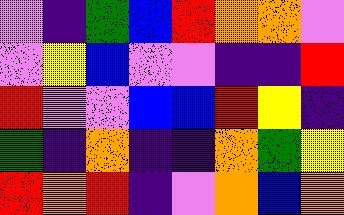[["violet", "indigo", "green", "blue", "red", "orange", "orange", "violet"], ["violet", "yellow", "blue", "violet", "violet", "indigo", "indigo", "red"], ["red", "violet", "violet", "blue", "blue", "red", "yellow", "indigo"], ["green", "indigo", "orange", "indigo", "indigo", "orange", "green", "yellow"], ["red", "orange", "red", "indigo", "violet", "orange", "blue", "orange"]]